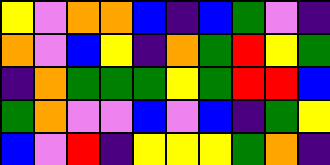[["yellow", "violet", "orange", "orange", "blue", "indigo", "blue", "green", "violet", "indigo"], ["orange", "violet", "blue", "yellow", "indigo", "orange", "green", "red", "yellow", "green"], ["indigo", "orange", "green", "green", "green", "yellow", "green", "red", "red", "blue"], ["green", "orange", "violet", "violet", "blue", "violet", "blue", "indigo", "green", "yellow"], ["blue", "violet", "red", "indigo", "yellow", "yellow", "yellow", "green", "orange", "indigo"]]